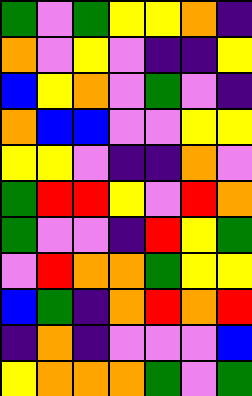[["green", "violet", "green", "yellow", "yellow", "orange", "indigo"], ["orange", "violet", "yellow", "violet", "indigo", "indigo", "yellow"], ["blue", "yellow", "orange", "violet", "green", "violet", "indigo"], ["orange", "blue", "blue", "violet", "violet", "yellow", "yellow"], ["yellow", "yellow", "violet", "indigo", "indigo", "orange", "violet"], ["green", "red", "red", "yellow", "violet", "red", "orange"], ["green", "violet", "violet", "indigo", "red", "yellow", "green"], ["violet", "red", "orange", "orange", "green", "yellow", "yellow"], ["blue", "green", "indigo", "orange", "red", "orange", "red"], ["indigo", "orange", "indigo", "violet", "violet", "violet", "blue"], ["yellow", "orange", "orange", "orange", "green", "violet", "green"]]